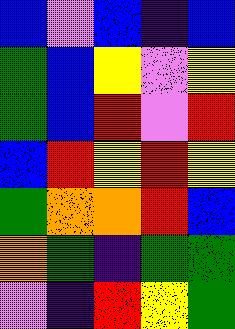[["blue", "violet", "blue", "indigo", "blue"], ["green", "blue", "yellow", "violet", "yellow"], ["green", "blue", "red", "violet", "red"], ["blue", "red", "yellow", "red", "yellow"], ["green", "orange", "orange", "red", "blue"], ["orange", "green", "indigo", "green", "green"], ["violet", "indigo", "red", "yellow", "green"]]